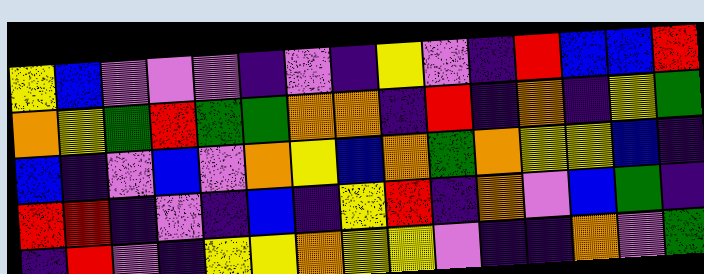[["yellow", "blue", "violet", "violet", "violet", "indigo", "violet", "indigo", "yellow", "violet", "indigo", "red", "blue", "blue", "red"], ["orange", "yellow", "green", "red", "green", "green", "orange", "orange", "indigo", "red", "indigo", "orange", "indigo", "yellow", "green"], ["blue", "indigo", "violet", "blue", "violet", "orange", "yellow", "blue", "orange", "green", "orange", "yellow", "yellow", "blue", "indigo"], ["red", "red", "indigo", "violet", "indigo", "blue", "indigo", "yellow", "red", "indigo", "orange", "violet", "blue", "green", "indigo"], ["indigo", "red", "violet", "indigo", "yellow", "yellow", "orange", "yellow", "yellow", "violet", "indigo", "indigo", "orange", "violet", "green"]]